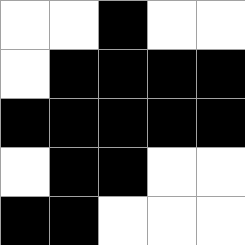[["white", "white", "black", "white", "white"], ["white", "black", "black", "black", "black"], ["black", "black", "black", "black", "black"], ["white", "black", "black", "white", "white"], ["black", "black", "white", "white", "white"]]